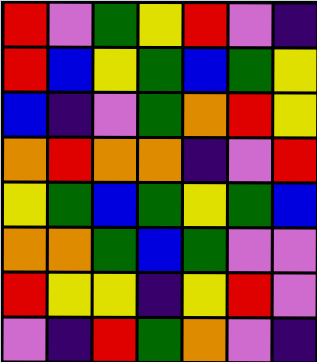[["red", "violet", "green", "yellow", "red", "violet", "indigo"], ["red", "blue", "yellow", "green", "blue", "green", "yellow"], ["blue", "indigo", "violet", "green", "orange", "red", "yellow"], ["orange", "red", "orange", "orange", "indigo", "violet", "red"], ["yellow", "green", "blue", "green", "yellow", "green", "blue"], ["orange", "orange", "green", "blue", "green", "violet", "violet"], ["red", "yellow", "yellow", "indigo", "yellow", "red", "violet"], ["violet", "indigo", "red", "green", "orange", "violet", "indigo"]]